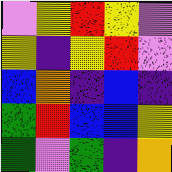[["violet", "yellow", "red", "yellow", "violet"], ["yellow", "indigo", "yellow", "red", "violet"], ["blue", "orange", "indigo", "blue", "indigo"], ["green", "red", "blue", "blue", "yellow"], ["green", "violet", "green", "indigo", "orange"]]